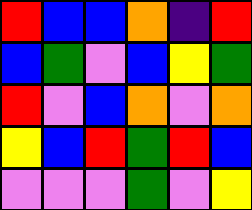[["red", "blue", "blue", "orange", "indigo", "red"], ["blue", "green", "violet", "blue", "yellow", "green"], ["red", "violet", "blue", "orange", "violet", "orange"], ["yellow", "blue", "red", "green", "red", "blue"], ["violet", "violet", "violet", "green", "violet", "yellow"]]